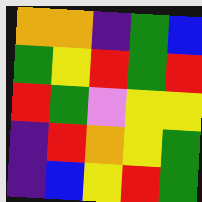[["orange", "orange", "indigo", "green", "blue"], ["green", "yellow", "red", "green", "red"], ["red", "green", "violet", "yellow", "yellow"], ["indigo", "red", "orange", "yellow", "green"], ["indigo", "blue", "yellow", "red", "green"]]